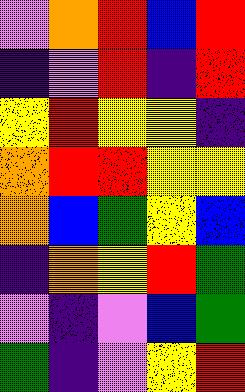[["violet", "orange", "red", "blue", "red"], ["indigo", "violet", "red", "indigo", "red"], ["yellow", "red", "yellow", "yellow", "indigo"], ["orange", "red", "red", "yellow", "yellow"], ["orange", "blue", "green", "yellow", "blue"], ["indigo", "orange", "yellow", "red", "green"], ["violet", "indigo", "violet", "blue", "green"], ["green", "indigo", "violet", "yellow", "red"]]